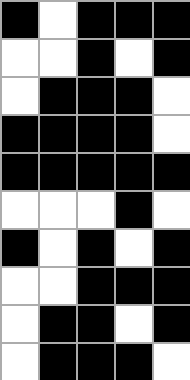[["black", "white", "black", "black", "black"], ["white", "white", "black", "white", "black"], ["white", "black", "black", "black", "white"], ["black", "black", "black", "black", "white"], ["black", "black", "black", "black", "black"], ["white", "white", "white", "black", "white"], ["black", "white", "black", "white", "black"], ["white", "white", "black", "black", "black"], ["white", "black", "black", "white", "black"], ["white", "black", "black", "black", "white"]]